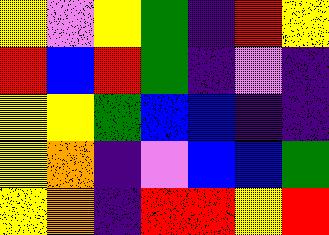[["yellow", "violet", "yellow", "green", "indigo", "red", "yellow"], ["red", "blue", "red", "green", "indigo", "violet", "indigo"], ["yellow", "yellow", "green", "blue", "blue", "indigo", "indigo"], ["yellow", "orange", "indigo", "violet", "blue", "blue", "green"], ["yellow", "orange", "indigo", "red", "red", "yellow", "red"]]